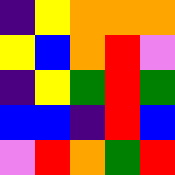[["indigo", "yellow", "orange", "orange", "orange"], ["yellow", "blue", "orange", "red", "violet"], ["indigo", "yellow", "green", "red", "green"], ["blue", "blue", "indigo", "red", "blue"], ["violet", "red", "orange", "green", "red"]]